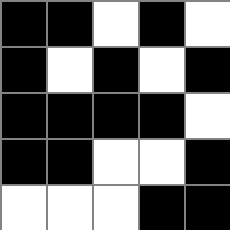[["black", "black", "white", "black", "white"], ["black", "white", "black", "white", "black"], ["black", "black", "black", "black", "white"], ["black", "black", "white", "white", "black"], ["white", "white", "white", "black", "black"]]